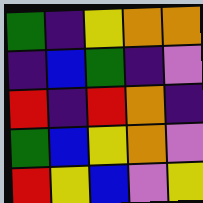[["green", "indigo", "yellow", "orange", "orange"], ["indigo", "blue", "green", "indigo", "violet"], ["red", "indigo", "red", "orange", "indigo"], ["green", "blue", "yellow", "orange", "violet"], ["red", "yellow", "blue", "violet", "yellow"]]